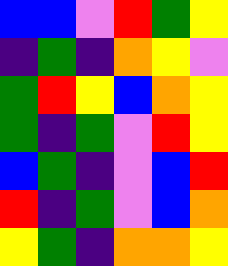[["blue", "blue", "violet", "red", "green", "yellow"], ["indigo", "green", "indigo", "orange", "yellow", "violet"], ["green", "red", "yellow", "blue", "orange", "yellow"], ["green", "indigo", "green", "violet", "red", "yellow"], ["blue", "green", "indigo", "violet", "blue", "red"], ["red", "indigo", "green", "violet", "blue", "orange"], ["yellow", "green", "indigo", "orange", "orange", "yellow"]]